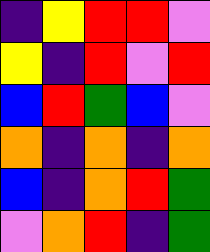[["indigo", "yellow", "red", "red", "violet"], ["yellow", "indigo", "red", "violet", "red"], ["blue", "red", "green", "blue", "violet"], ["orange", "indigo", "orange", "indigo", "orange"], ["blue", "indigo", "orange", "red", "green"], ["violet", "orange", "red", "indigo", "green"]]